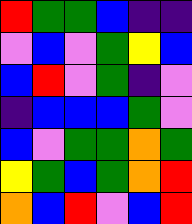[["red", "green", "green", "blue", "indigo", "indigo"], ["violet", "blue", "violet", "green", "yellow", "blue"], ["blue", "red", "violet", "green", "indigo", "violet"], ["indigo", "blue", "blue", "blue", "green", "violet"], ["blue", "violet", "green", "green", "orange", "green"], ["yellow", "green", "blue", "green", "orange", "red"], ["orange", "blue", "red", "violet", "blue", "red"]]